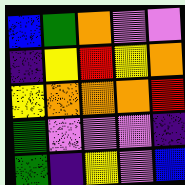[["blue", "green", "orange", "violet", "violet"], ["indigo", "yellow", "red", "yellow", "orange"], ["yellow", "orange", "orange", "orange", "red"], ["green", "violet", "violet", "violet", "indigo"], ["green", "indigo", "yellow", "violet", "blue"]]